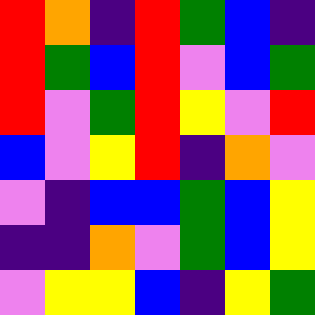[["red", "orange", "indigo", "red", "green", "blue", "indigo"], ["red", "green", "blue", "red", "violet", "blue", "green"], ["red", "violet", "green", "red", "yellow", "violet", "red"], ["blue", "violet", "yellow", "red", "indigo", "orange", "violet"], ["violet", "indigo", "blue", "blue", "green", "blue", "yellow"], ["indigo", "indigo", "orange", "violet", "green", "blue", "yellow"], ["violet", "yellow", "yellow", "blue", "indigo", "yellow", "green"]]